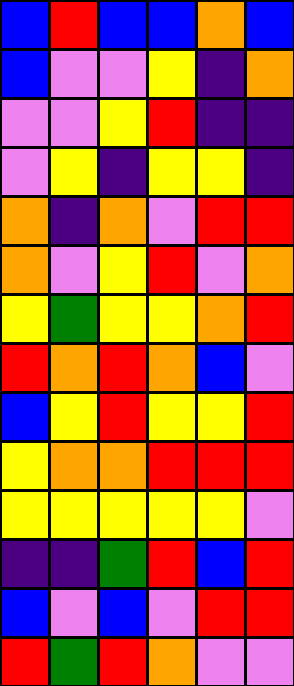[["blue", "red", "blue", "blue", "orange", "blue"], ["blue", "violet", "violet", "yellow", "indigo", "orange"], ["violet", "violet", "yellow", "red", "indigo", "indigo"], ["violet", "yellow", "indigo", "yellow", "yellow", "indigo"], ["orange", "indigo", "orange", "violet", "red", "red"], ["orange", "violet", "yellow", "red", "violet", "orange"], ["yellow", "green", "yellow", "yellow", "orange", "red"], ["red", "orange", "red", "orange", "blue", "violet"], ["blue", "yellow", "red", "yellow", "yellow", "red"], ["yellow", "orange", "orange", "red", "red", "red"], ["yellow", "yellow", "yellow", "yellow", "yellow", "violet"], ["indigo", "indigo", "green", "red", "blue", "red"], ["blue", "violet", "blue", "violet", "red", "red"], ["red", "green", "red", "orange", "violet", "violet"]]